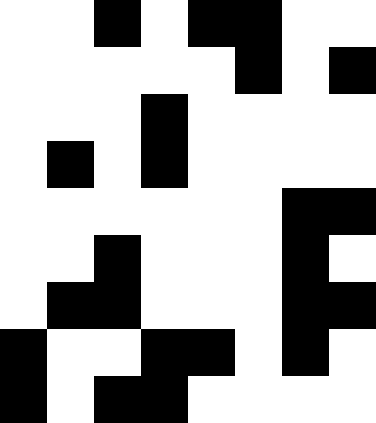[["white", "white", "black", "white", "black", "black", "white", "white"], ["white", "white", "white", "white", "white", "black", "white", "black"], ["white", "white", "white", "black", "white", "white", "white", "white"], ["white", "black", "white", "black", "white", "white", "white", "white"], ["white", "white", "white", "white", "white", "white", "black", "black"], ["white", "white", "black", "white", "white", "white", "black", "white"], ["white", "black", "black", "white", "white", "white", "black", "black"], ["black", "white", "white", "black", "black", "white", "black", "white"], ["black", "white", "black", "black", "white", "white", "white", "white"]]